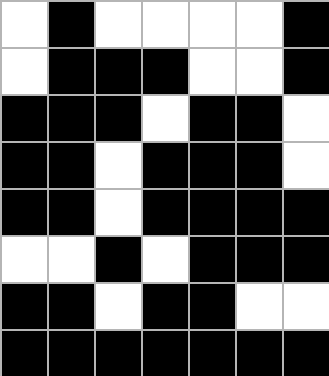[["white", "black", "white", "white", "white", "white", "black"], ["white", "black", "black", "black", "white", "white", "black"], ["black", "black", "black", "white", "black", "black", "white"], ["black", "black", "white", "black", "black", "black", "white"], ["black", "black", "white", "black", "black", "black", "black"], ["white", "white", "black", "white", "black", "black", "black"], ["black", "black", "white", "black", "black", "white", "white"], ["black", "black", "black", "black", "black", "black", "black"]]